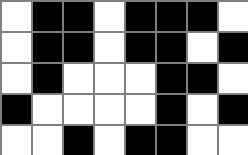[["white", "black", "black", "white", "black", "black", "black", "white"], ["white", "black", "black", "white", "black", "black", "white", "black"], ["white", "black", "white", "white", "white", "black", "black", "white"], ["black", "white", "white", "white", "white", "black", "white", "black"], ["white", "white", "black", "white", "black", "black", "white", "white"]]